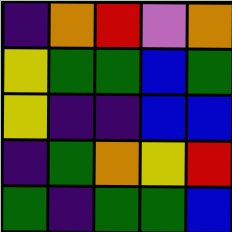[["indigo", "orange", "red", "violet", "orange"], ["yellow", "green", "green", "blue", "green"], ["yellow", "indigo", "indigo", "blue", "blue"], ["indigo", "green", "orange", "yellow", "red"], ["green", "indigo", "green", "green", "blue"]]